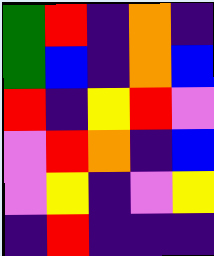[["green", "red", "indigo", "orange", "indigo"], ["green", "blue", "indigo", "orange", "blue"], ["red", "indigo", "yellow", "red", "violet"], ["violet", "red", "orange", "indigo", "blue"], ["violet", "yellow", "indigo", "violet", "yellow"], ["indigo", "red", "indigo", "indigo", "indigo"]]